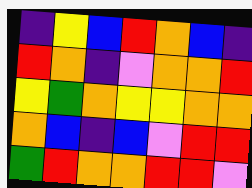[["indigo", "yellow", "blue", "red", "orange", "blue", "indigo"], ["red", "orange", "indigo", "violet", "orange", "orange", "red"], ["yellow", "green", "orange", "yellow", "yellow", "orange", "orange"], ["orange", "blue", "indigo", "blue", "violet", "red", "red"], ["green", "red", "orange", "orange", "red", "red", "violet"]]